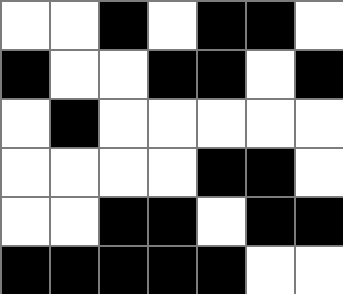[["white", "white", "black", "white", "black", "black", "white"], ["black", "white", "white", "black", "black", "white", "black"], ["white", "black", "white", "white", "white", "white", "white"], ["white", "white", "white", "white", "black", "black", "white"], ["white", "white", "black", "black", "white", "black", "black"], ["black", "black", "black", "black", "black", "white", "white"]]